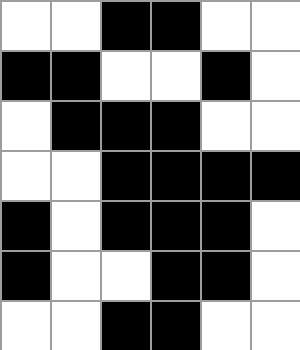[["white", "white", "black", "black", "white", "white"], ["black", "black", "white", "white", "black", "white"], ["white", "black", "black", "black", "white", "white"], ["white", "white", "black", "black", "black", "black"], ["black", "white", "black", "black", "black", "white"], ["black", "white", "white", "black", "black", "white"], ["white", "white", "black", "black", "white", "white"]]